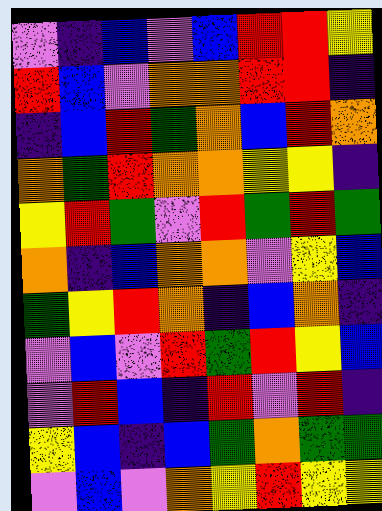[["violet", "indigo", "blue", "violet", "blue", "red", "red", "yellow"], ["red", "blue", "violet", "orange", "orange", "red", "red", "indigo"], ["indigo", "blue", "red", "green", "orange", "blue", "red", "orange"], ["orange", "green", "red", "orange", "orange", "yellow", "yellow", "indigo"], ["yellow", "red", "green", "violet", "red", "green", "red", "green"], ["orange", "indigo", "blue", "orange", "orange", "violet", "yellow", "blue"], ["green", "yellow", "red", "orange", "indigo", "blue", "orange", "indigo"], ["violet", "blue", "violet", "red", "green", "red", "yellow", "blue"], ["violet", "red", "blue", "indigo", "red", "violet", "red", "indigo"], ["yellow", "blue", "indigo", "blue", "green", "orange", "green", "green"], ["violet", "blue", "violet", "orange", "yellow", "red", "yellow", "yellow"]]